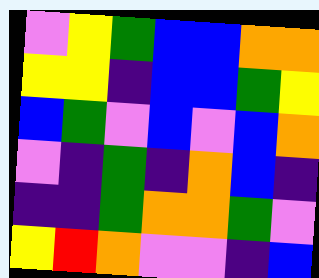[["violet", "yellow", "green", "blue", "blue", "orange", "orange"], ["yellow", "yellow", "indigo", "blue", "blue", "green", "yellow"], ["blue", "green", "violet", "blue", "violet", "blue", "orange"], ["violet", "indigo", "green", "indigo", "orange", "blue", "indigo"], ["indigo", "indigo", "green", "orange", "orange", "green", "violet"], ["yellow", "red", "orange", "violet", "violet", "indigo", "blue"]]